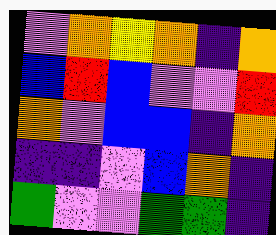[["violet", "orange", "yellow", "orange", "indigo", "orange"], ["blue", "red", "blue", "violet", "violet", "red"], ["orange", "violet", "blue", "blue", "indigo", "orange"], ["indigo", "indigo", "violet", "blue", "orange", "indigo"], ["green", "violet", "violet", "green", "green", "indigo"]]